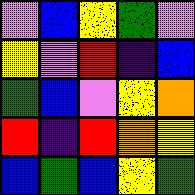[["violet", "blue", "yellow", "green", "violet"], ["yellow", "violet", "red", "indigo", "blue"], ["green", "blue", "violet", "yellow", "orange"], ["red", "indigo", "red", "orange", "yellow"], ["blue", "green", "blue", "yellow", "green"]]